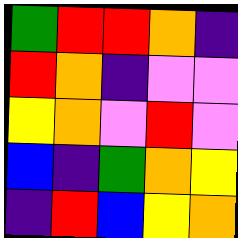[["green", "red", "red", "orange", "indigo"], ["red", "orange", "indigo", "violet", "violet"], ["yellow", "orange", "violet", "red", "violet"], ["blue", "indigo", "green", "orange", "yellow"], ["indigo", "red", "blue", "yellow", "orange"]]